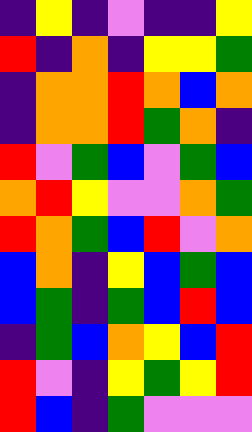[["indigo", "yellow", "indigo", "violet", "indigo", "indigo", "yellow"], ["red", "indigo", "orange", "indigo", "yellow", "yellow", "green"], ["indigo", "orange", "orange", "red", "orange", "blue", "orange"], ["indigo", "orange", "orange", "red", "green", "orange", "indigo"], ["red", "violet", "green", "blue", "violet", "green", "blue"], ["orange", "red", "yellow", "violet", "violet", "orange", "green"], ["red", "orange", "green", "blue", "red", "violet", "orange"], ["blue", "orange", "indigo", "yellow", "blue", "green", "blue"], ["blue", "green", "indigo", "green", "blue", "red", "blue"], ["indigo", "green", "blue", "orange", "yellow", "blue", "red"], ["red", "violet", "indigo", "yellow", "green", "yellow", "red"], ["red", "blue", "indigo", "green", "violet", "violet", "violet"]]